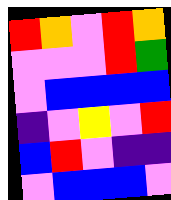[["red", "orange", "violet", "red", "orange"], ["violet", "violet", "violet", "red", "green"], ["violet", "blue", "blue", "blue", "blue"], ["indigo", "violet", "yellow", "violet", "red"], ["blue", "red", "violet", "indigo", "indigo"], ["violet", "blue", "blue", "blue", "violet"]]